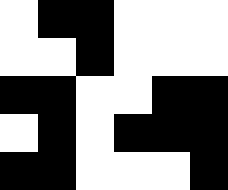[["white", "black", "black", "white", "white", "white"], ["white", "white", "black", "white", "white", "white"], ["black", "black", "white", "white", "black", "black"], ["white", "black", "white", "black", "black", "black"], ["black", "black", "white", "white", "white", "black"]]